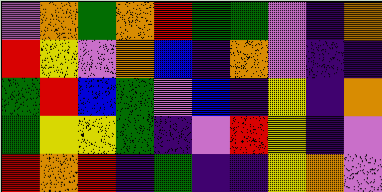[["violet", "orange", "green", "orange", "red", "green", "green", "violet", "indigo", "orange"], ["red", "yellow", "violet", "orange", "blue", "indigo", "orange", "violet", "indigo", "indigo"], ["green", "red", "blue", "green", "violet", "blue", "indigo", "yellow", "indigo", "orange"], ["green", "yellow", "yellow", "green", "indigo", "violet", "red", "yellow", "indigo", "violet"], ["red", "orange", "red", "indigo", "green", "indigo", "indigo", "yellow", "orange", "violet"]]